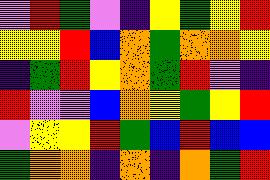[["violet", "red", "green", "violet", "indigo", "yellow", "green", "yellow", "red"], ["yellow", "yellow", "red", "blue", "orange", "green", "orange", "orange", "yellow"], ["indigo", "green", "red", "yellow", "orange", "green", "red", "violet", "indigo"], ["red", "violet", "violet", "blue", "orange", "yellow", "green", "yellow", "red"], ["violet", "yellow", "yellow", "red", "green", "blue", "red", "blue", "blue"], ["green", "orange", "orange", "indigo", "orange", "indigo", "orange", "green", "red"]]